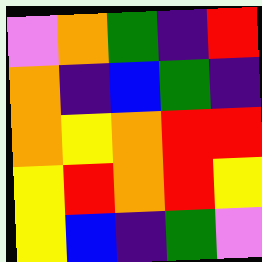[["violet", "orange", "green", "indigo", "red"], ["orange", "indigo", "blue", "green", "indigo"], ["orange", "yellow", "orange", "red", "red"], ["yellow", "red", "orange", "red", "yellow"], ["yellow", "blue", "indigo", "green", "violet"]]